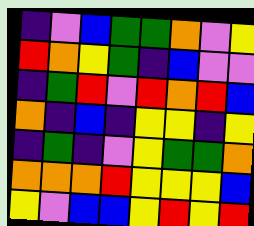[["indigo", "violet", "blue", "green", "green", "orange", "violet", "yellow"], ["red", "orange", "yellow", "green", "indigo", "blue", "violet", "violet"], ["indigo", "green", "red", "violet", "red", "orange", "red", "blue"], ["orange", "indigo", "blue", "indigo", "yellow", "yellow", "indigo", "yellow"], ["indigo", "green", "indigo", "violet", "yellow", "green", "green", "orange"], ["orange", "orange", "orange", "red", "yellow", "yellow", "yellow", "blue"], ["yellow", "violet", "blue", "blue", "yellow", "red", "yellow", "red"]]